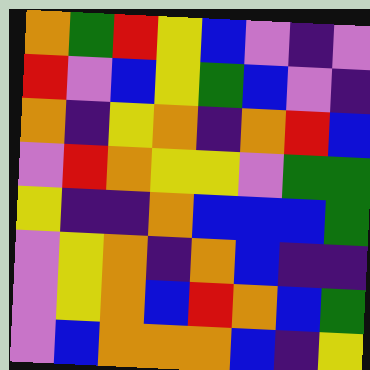[["orange", "green", "red", "yellow", "blue", "violet", "indigo", "violet"], ["red", "violet", "blue", "yellow", "green", "blue", "violet", "indigo"], ["orange", "indigo", "yellow", "orange", "indigo", "orange", "red", "blue"], ["violet", "red", "orange", "yellow", "yellow", "violet", "green", "green"], ["yellow", "indigo", "indigo", "orange", "blue", "blue", "blue", "green"], ["violet", "yellow", "orange", "indigo", "orange", "blue", "indigo", "indigo"], ["violet", "yellow", "orange", "blue", "red", "orange", "blue", "green"], ["violet", "blue", "orange", "orange", "orange", "blue", "indigo", "yellow"]]